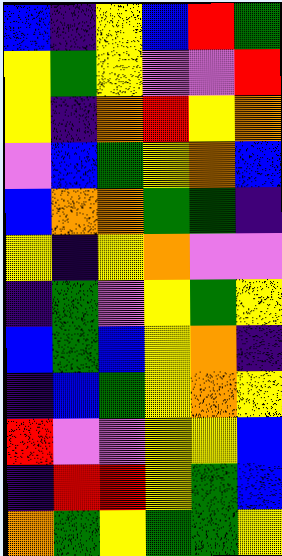[["blue", "indigo", "yellow", "blue", "red", "green"], ["yellow", "green", "yellow", "violet", "violet", "red"], ["yellow", "indigo", "orange", "red", "yellow", "orange"], ["violet", "blue", "green", "yellow", "orange", "blue"], ["blue", "orange", "orange", "green", "green", "indigo"], ["yellow", "indigo", "yellow", "orange", "violet", "violet"], ["indigo", "green", "violet", "yellow", "green", "yellow"], ["blue", "green", "blue", "yellow", "orange", "indigo"], ["indigo", "blue", "green", "yellow", "orange", "yellow"], ["red", "violet", "violet", "yellow", "yellow", "blue"], ["indigo", "red", "red", "yellow", "green", "blue"], ["orange", "green", "yellow", "green", "green", "yellow"]]